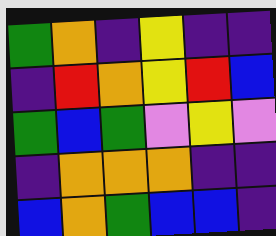[["green", "orange", "indigo", "yellow", "indigo", "indigo"], ["indigo", "red", "orange", "yellow", "red", "blue"], ["green", "blue", "green", "violet", "yellow", "violet"], ["indigo", "orange", "orange", "orange", "indigo", "indigo"], ["blue", "orange", "green", "blue", "blue", "indigo"]]